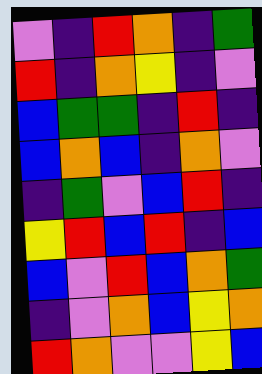[["violet", "indigo", "red", "orange", "indigo", "green"], ["red", "indigo", "orange", "yellow", "indigo", "violet"], ["blue", "green", "green", "indigo", "red", "indigo"], ["blue", "orange", "blue", "indigo", "orange", "violet"], ["indigo", "green", "violet", "blue", "red", "indigo"], ["yellow", "red", "blue", "red", "indigo", "blue"], ["blue", "violet", "red", "blue", "orange", "green"], ["indigo", "violet", "orange", "blue", "yellow", "orange"], ["red", "orange", "violet", "violet", "yellow", "blue"]]